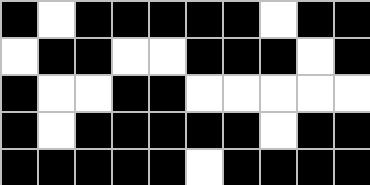[["black", "white", "black", "black", "black", "black", "black", "white", "black", "black"], ["white", "black", "black", "white", "white", "black", "black", "black", "white", "black"], ["black", "white", "white", "black", "black", "white", "white", "white", "white", "white"], ["black", "white", "black", "black", "black", "black", "black", "white", "black", "black"], ["black", "black", "black", "black", "black", "white", "black", "black", "black", "black"]]